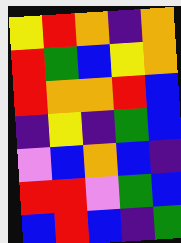[["yellow", "red", "orange", "indigo", "orange"], ["red", "green", "blue", "yellow", "orange"], ["red", "orange", "orange", "red", "blue"], ["indigo", "yellow", "indigo", "green", "blue"], ["violet", "blue", "orange", "blue", "indigo"], ["red", "red", "violet", "green", "blue"], ["blue", "red", "blue", "indigo", "green"]]